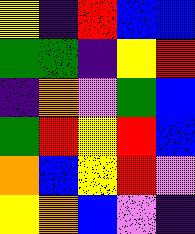[["yellow", "indigo", "red", "blue", "blue"], ["green", "green", "indigo", "yellow", "red"], ["indigo", "orange", "violet", "green", "blue"], ["green", "red", "yellow", "red", "blue"], ["orange", "blue", "yellow", "red", "violet"], ["yellow", "orange", "blue", "violet", "indigo"]]